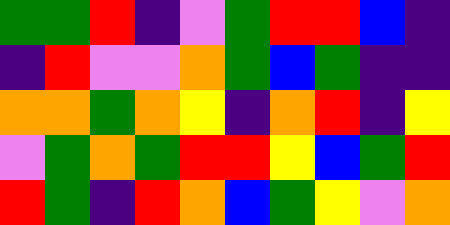[["green", "green", "red", "indigo", "violet", "green", "red", "red", "blue", "indigo"], ["indigo", "red", "violet", "violet", "orange", "green", "blue", "green", "indigo", "indigo"], ["orange", "orange", "green", "orange", "yellow", "indigo", "orange", "red", "indigo", "yellow"], ["violet", "green", "orange", "green", "red", "red", "yellow", "blue", "green", "red"], ["red", "green", "indigo", "red", "orange", "blue", "green", "yellow", "violet", "orange"]]